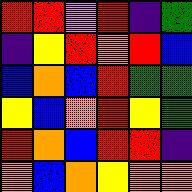[["red", "red", "violet", "red", "indigo", "green"], ["indigo", "yellow", "red", "orange", "red", "blue"], ["blue", "orange", "blue", "red", "green", "green"], ["yellow", "blue", "orange", "red", "yellow", "green"], ["red", "orange", "blue", "red", "red", "indigo"], ["orange", "blue", "orange", "yellow", "orange", "orange"]]